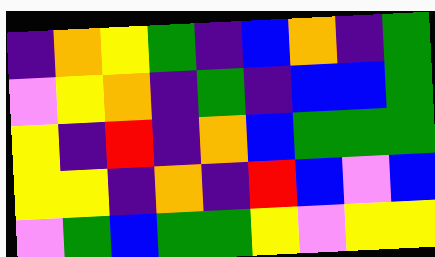[["indigo", "orange", "yellow", "green", "indigo", "blue", "orange", "indigo", "green"], ["violet", "yellow", "orange", "indigo", "green", "indigo", "blue", "blue", "green"], ["yellow", "indigo", "red", "indigo", "orange", "blue", "green", "green", "green"], ["yellow", "yellow", "indigo", "orange", "indigo", "red", "blue", "violet", "blue"], ["violet", "green", "blue", "green", "green", "yellow", "violet", "yellow", "yellow"]]